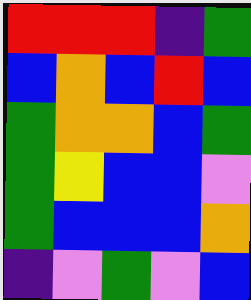[["red", "red", "red", "indigo", "green"], ["blue", "orange", "blue", "red", "blue"], ["green", "orange", "orange", "blue", "green"], ["green", "yellow", "blue", "blue", "violet"], ["green", "blue", "blue", "blue", "orange"], ["indigo", "violet", "green", "violet", "blue"]]